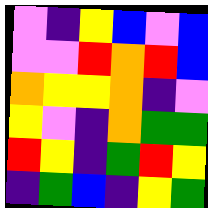[["violet", "indigo", "yellow", "blue", "violet", "blue"], ["violet", "violet", "red", "orange", "red", "blue"], ["orange", "yellow", "yellow", "orange", "indigo", "violet"], ["yellow", "violet", "indigo", "orange", "green", "green"], ["red", "yellow", "indigo", "green", "red", "yellow"], ["indigo", "green", "blue", "indigo", "yellow", "green"]]